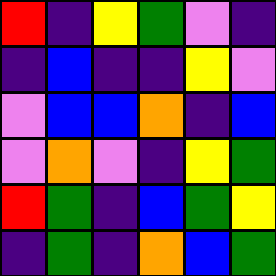[["red", "indigo", "yellow", "green", "violet", "indigo"], ["indigo", "blue", "indigo", "indigo", "yellow", "violet"], ["violet", "blue", "blue", "orange", "indigo", "blue"], ["violet", "orange", "violet", "indigo", "yellow", "green"], ["red", "green", "indigo", "blue", "green", "yellow"], ["indigo", "green", "indigo", "orange", "blue", "green"]]